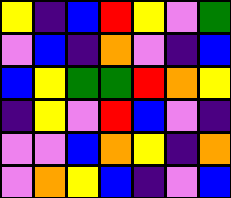[["yellow", "indigo", "blue", "red", "yellow", "violet", "green"], ["violet", "blue", "indigo", "orange", "violet", "indigo", "blue"], ["blue", "yellow", "green", "green", "red", "orange", "yellow"], ["indigo", "yellow", "violet", "red", "blue", "violet", "indigo"], ["violet", "violet", "blue", "orange", "yellow", "indigo", "orange"], ["violet", "orange", "yellow", "blue", "indigo", "violet", "blue"]]